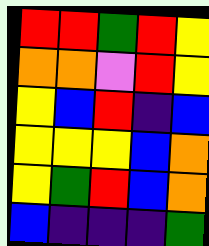[["red", "red", "green", "red", "yellow"], ["orange", "orange", "violet", "red", "yellow"], ["yellow", "blue", "red", "indigo", "blue"], ["yellow", "yellow", "yellow", "blue", "orange"], ["yellow", "green", "red", "blue", "orange"], ["blue", "indigo", "indigo", "indigo", "green"]]